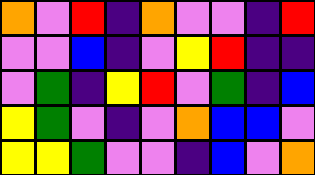[["orange", "violet", "red", "indigo", "orange", "violet", "violet", "indigo", "red"], ["violet", "violet", "blue", "indigo", "violet", "yellow", "red", "indigo", "indigo"], ["violet", "green", "indigo", "yellow", "red", "violet", "green", "indigo", "blue"], ["yellow", "green", "violet", "indigo", "violet", "orange", "blue", "blue", "violet"], ["yellow", "yellow", "green", "violet", "violet", "indigo", "blue", "violet", "orange"]]